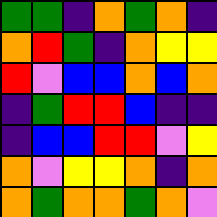[["green", "green", "indigo", "orange", "green", "orange", "indigo"], ["orange", "red", "green", "indigo", "orange", "yellow", "yellow"], ["red", "violet", "blue", "blue", "orange", "blue", "orange"], ["indigo", "green", "red", "red", "blue", "indigo", "indigo"], ["indigo", "blue", "blue", "red", "red", "violet", "yellow"], ["orange", "violet", "yellow", "yellow", "orange", "indigo", "orange"], ["orange", "green", "orange", "orange", "green", "orange", "violet"]]